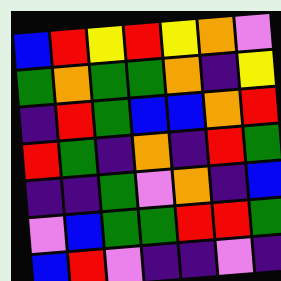[["blue", "red", "yellow", "red", "yellow", "orange", "violet"], ["green", "orange", "green", "green", "orange", "indigo", "yellow"], ["indigo", "red", "green", "blue", "blue", "orange", "red"], ["red", "green", "indigo", "orange", "indigo", "red", "green"], ["indigo", "indigo", "green", "violet", "orange", "indigo", "blue"], ["violet", "blue", "green", "green", "red", "red", "green"], ["blue", "red", "violet", "indigo", "indigo", "violet", "indigo"]]